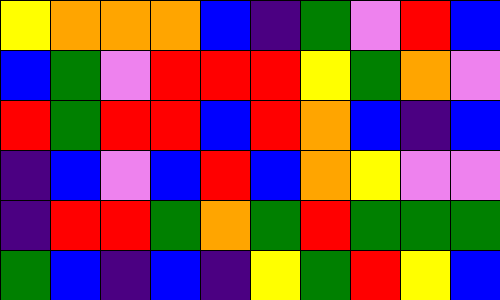[["yellow", "orange", "orange", "orange", "blue", "indigo", "green", "violet", "red", "blue"], ["blue", "green", "violet", "red", "red", "red", "yellow", "green", "orange", "violet"], ["red", "green", "red", "red", "blue", "red", "orange", "blue", "indigo", "blue"], ["indigo", "blue", "violet", "blue", "red", "blue", "orange", "yellow", "violet", "violet"], ["indigo", "red", "red", "green", "orange", "green", "red", "green", "green", "green"], ["green", "blue", "indigo", "blue", "indigo", "yellow", "green", "red", "yellow", "blue"]]